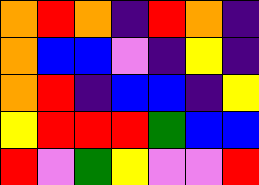[["orange", "red", "orange", "indigo", "red", "orange", "indigo"], ["orange", "blue", "blue", "violet", "indigo", "yellow", "indigo"], ["orange", "red", "indigo", "blue", "blue", "indigo", "yellow"], ["yellow", "red", "red", "red", "green", "blue", "blue"], ["red", "violet", "green", "yellow", "violet", "violet", "red"]]